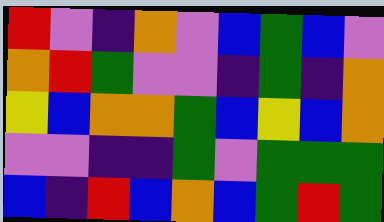[["red", "violet", "indigo", "orange", "violet", "blue", "green", "blue", "violet"], ["orange", "red", "green", "violet", "violet", "indigo", "green", "indigo", "orange"], ["yellow", "blue", "orange", "orange", "green", "blue", "yellow", "blue", "orange"], ["violet", "violet", "indigo", "indigo", "green", "violet", "green", "green", "green"], ["blue", "indigo", "red", "blue", "orange", "blue", "green", "red", "green"]]